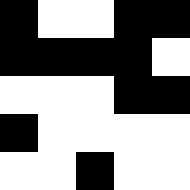[["black", "white", "white", "black", "black"], ["black", "black", "black", "black", "white"], ["white", "white", "white", "black", "black"], ["black", "white", "white", "white", "white"], ["white", "white", "black", "white", "white"]]